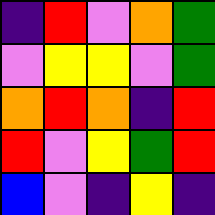[["indigo", "red", "violet", "orange", "green"], ["violet", "yellow", "yellow", "violet", "green"], ["orange", "red", "orange", "indigo", "red"], ["red", "violet", "yellow", "green", "red"], ["blue", "violet", "indigo", "yellow", "indigo"]]